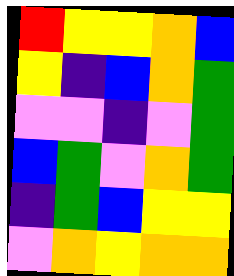[["red", "yellow", "yellow", "orange", "blue"], ["yellow", "indigo", "blue", "orange", "green"], ["violet", "violet", "indigo", "violet", "green"], ["blue", "green", "violet", "orange", "green"], ["indigo", "green", "blue", "yellow", "yellow"], ["violet", "orange", "yellow", "orange", "orange"]]